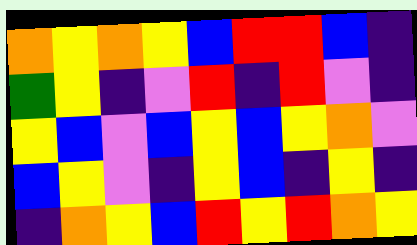[["orange", "yellow", "orange", "yellow", "blue", "red", "red", "blue", "indigo"], ["green", "yellow", "indigo", "violet", "red", "indigo", "red", "violet", "indigo"], ["yellow", "blue", "violet", "blue", "yellow", "blue", "yellow", "orange", "violet"], ["blue", "yellow", "violet", "indigo", "yellow", "blue", "indigo", "yellow", "indigo"], ["indigo", "orange", "yellow", "blue", "red", "yellow", "red", "orange", "yellow"]]